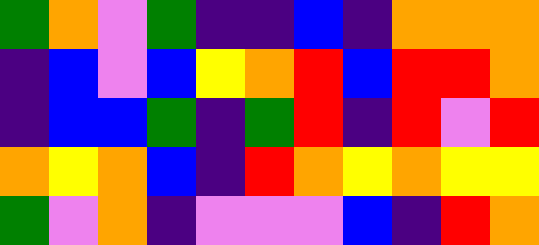[["green", "orange", "violet", "green", "indigo", "indigo", "blue", "indigo", "orange", "orange", "orange"], ["indigo", "blue", "violet", "blue", "yellow", "orange", "red", "blue", "red", "red", "orange"], ["indigo", "blue", "blue", "green", "indigo", "green", "red", "indigo", "red", "violet", "red"], ["orange", "yellow", "orange", "blue", "indigo", "red", "orange", "yellow", "orange", "yellow", "yellow"], ["green", "violet", "orange", "indigo", "violet", "violet", "violet", "blue", "indigo", "red", "orange"]]